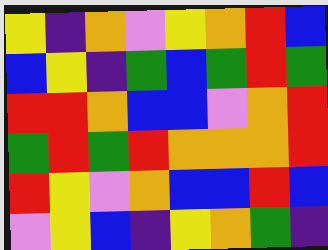[["yellow", "indigo", "orange", "violet", "yellow", "orange", "red", "blue"], ["blue", "yellow", "indigo", "green", "blue", "green", "red", "green"], ["red", "red", "orange", "blue", "blue", "violet", "orange", "red"], ["green", "red", "green", "red", "orange", "orange", "orange", "red"], ["red", "yellow", "violet", "orange", "blue", "blue", "red", "blue"], ["violet", "yellow", "blue", "indigo", "yellow", "orange", "green", "indigo"]]